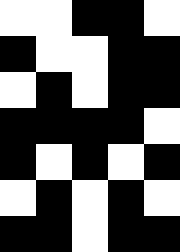[["white", "white", "black", "black", "white"], ["black", "white", "white", "black", "black"], ["white", "black", "white", "black", "black"], ["black", "black", "black", "black", "white"], ["black", "white", "black", "white", "black"], ["white", "black", "white", "black", "white"], ["black", "black", "white", "black", "black"]]